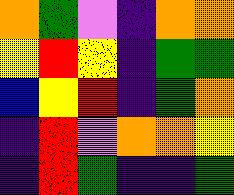[["orange", "green", "violet", "indigo", "orange", "orange"], ["yellow", "red", "yellow", "indigo", "green", "green"], ["blue", "yellow", "red", "indigo", "green", "orange"], ["indigo", "red", "violet", "orange", "orange", "yellow"], ["indigo", "red", "green", "indigo", "indigo", "green"]]